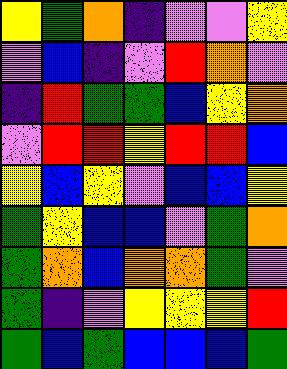[["yellow", "green", "orange", "indigo", "violet", "violet", "yellow"], ["violet", "blue", "indigo", "violet", "red", "orange", "violet"], ["indigo", "red", "green", "green", "blue", "yellow", "orange"], ["violet", "red", "red", "yellow", "red", "red", "blue"], ["yellow", "blue", "yellow", "violet", "blue", "blue", "yellow"], ["green", "yellow", "blue", "blue", "violet", "green", "orange"], ["green", "orange", "blue", "orange", "orange", "green", "violet"], ["green", "indigo", "violet", "yellow", "yellow", "yellow", "red"], ["green", "blue", "green", "blue", "blue", "blue", "green"]]